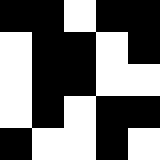[["black", "black", "white", "black", "black"], ["white", "black", "black", "white", "black"], ["white", "black", "black", "white", "white"], ["white", "black", "white", "black", "black"], ["black", "white", "white", "black", "white"]]